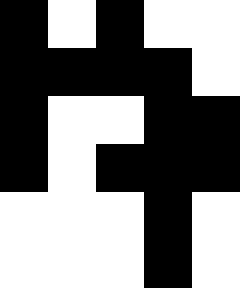[["black", "white", "black", "white", "white"], ["black", "black", "black", "black", "white"], ["black", "white", "white", "black", "black"], ["black", "white", "black", "black", "black"], ["white", "white", "white", "black", "white"], ["white", "white", "white", "black", "white"]]